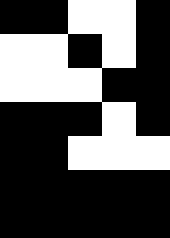[["black", "black", "white", "white", "black"], ["white", "white", "black", "white", "black"], ["white", "white", "white", "black", "black"], ["black", "black", "black", "white", "black"], ["black", "black", "white", "white", "white"], ["black", "black", "black", "black", "black"], ["black", "black", "black", "black", "black"]]